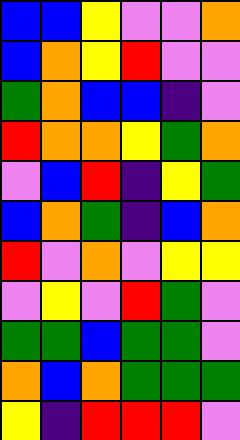[["blue", "blue", "yellow", "violet", "violet", "orange"], ["blue", "orange", "yellow", "red", "violet", "violet"], ["green", "orange", "blue", "blue", "indigo", "violet"], ["red", "orange", "orange", "yellow", "green", "orange"], ["violet", "blue", "red", "indigo", "yellow", "green"], ["blue", "orange", "green", "indigo", "blue", "orange"], ["red", "violet", "orange", "violet", "yellow", "yellow"], ["violet", "yellow", "violet", "red", "green", "violet"], ["green", "green", "blue", "green", "green", "violet"], ["orange", "blue", "orange", "green", "green", "green"], ["yellow", "indigo", "red", "red", "red", "violet"]]